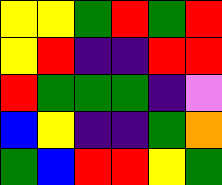[["yellow", "yellow", "green", "red", "green", "red"], ["yellow", "red", "indigo", "indigo", "red", "red"], ["red", "green", "green", "green", "indigo", "violet"], ["blue", "yellow", "indigo", "indigo", "green", "orange"], ["green", "blue", "red", "red", "yellow", "green"]]